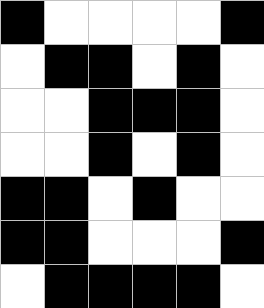[["black", "white", "white", "white", "white", "black"], ["white", "black", "black", "white", "black", "white"], ["white", "white", "black", "black", "black", "white"], ["white", "white", "black", "white", "black", "white"], ["black", "black", "white", "black", "white", "white"], ["black", "black", "white", "white", "white", "black"], ["white", "black", "black", "black", "black", "white"]]